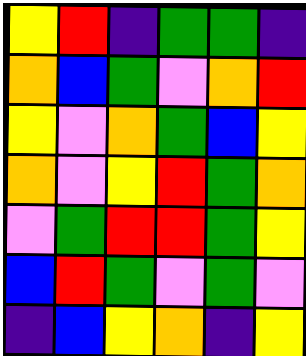[["yellow", "red", "indigo", "green", "green", "indigo"], ["orange", "blue", "green", "violet", "orange", "red"], ["yellow", "violet", "orange", "green", "blue", "yellow"], ["orange", "violet", "yellow", "red", "green", "orange"], ["violet", "green", "red", "red", "green", "yellow"], ["blue", "red", "green", "violet", "green", "violet"], ["indigo", "blue", "yellow", "orange", "indigo", "yellow"]]